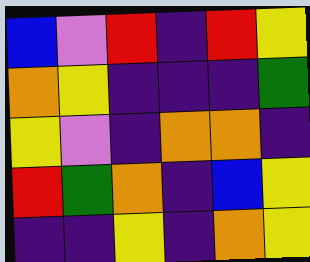[["blue", "violet", "red", "indigo", "red", "yellow"], ["orange", "yellow", "indigo", "indigo", "indigo", "green"], ["yellow", "violet", "indigo", "orange", "orange", "indigo"], ["red", "green", "orange", "indigo", "blue", "yellow"], ["indigo", "indigo", "yellow", "indigo", "orange", "yellow"]]